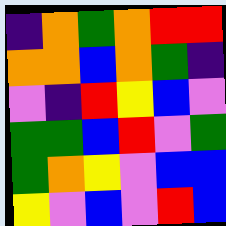[["indigo", "orange", "green", "orange", "red", "red"], ["orange", "orange", "blue", "orange", "green", "indigo"], ["violet", "indigo", "red", "yellow", "blue", "violet"], ["green", "green", "blue", "red", "violet", "green"], ["green", "orange", "yellow", "violet", "blue", "blue"], ["yellow", "violet", "blue", "violet", "red", "blue"]]